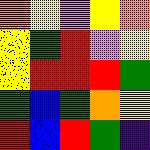[["orange", "yellow", "violet", "yellow", "orange"], ["yellow", "green", "red", "violet", "yellow"], ["yellow", "red", "red", "red", "green"], ["green", "blue", "green", "orange", "yellow"], ["red", "blue", "red", "green", "indigo"]]